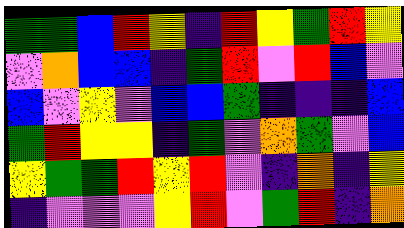[["green", "green", "blue", "red", "yellow", "indigo", "red", "yellow", "green", "red", "yellow"], ["violet", "orange", "blue", "blue", "indigo", "green", "red", "violet", "red", "blue", "violet"], ["blue", "violet", "yellow", "violet", "blue", "blue", "green", "indigo", "indigo", "indigo", "blue"], ["green", "red", "yellow", "yellow", "indigo", "green", "violet", "orange", "green", "violet", "blue"], ["yellow", "green", "green", "red", "yellow", "red", "violet", "indigo", "orange", "indigo", "yellow"], ["indigo", "violet", "violet", "violet", "yellow", "red", "violet", "green", "red", "indigo", "orange"]]